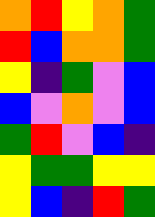[["orange", "red", "yellow", "orange", "green"], ["red", "blue", "orange", "orange", "green"], ["yellow", "indigo", "green", "violet", "blue"], ["blue", "violet", "orange", "violet", "blue"], ["green", "red", "violet", "blue", "indigo"], ["yellow", "green", "green", "yellow", "yellow"], ["yellow", "blue", "indigo", "red", "green"]]